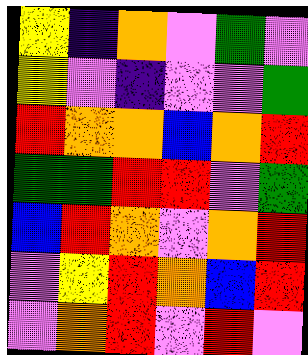[["yellow", "indigo", "orange", "violet", "green", "violet"], ["yellow", "violet", "indigo", "violet", "violet", "green"], ["red", "orange", "orange", "blue", "orange", "red"], ["green", "green", "red", "red", "violet", "green"], ["blue", "red", "orange", "violet", "orange", "red"], ["violet", "yellow", "red", "orange", "blue", "red"], ["violet", "orange", "red", "violet", "red", "violet"]]